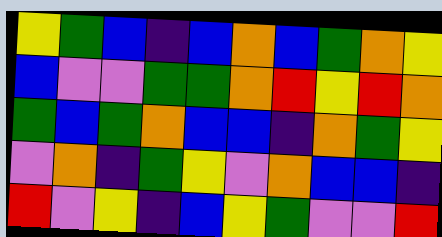[["yellow", "green", "blue", "indigo", "blue", "orange", "blue", "green", "orange", "yellow"], ["blue", "violet", "violet", "green", "green", "orange", "red", "yellow", "red", "orange"], ["green", "blue", "green", "orange", "blue", "blue", "indigo", "orange", "green", "yellow"], ["violet", "orange", "indigo", "green", "yellow", "violet", "orange", "blue", "blue", "indigo"], ["red", "violet", "yellow", "indigo", "blue", "yellow", "green", "violet", "violet", "red"]]